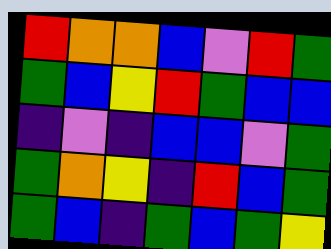[["red", "orange", "orange", "blue", "violet", "red", "green"], ["green", "blue", "yellow", "red", "green", "blue", "blue"], ["indigo", "violet", "indigo", "blue", "blue", "violet", "green"], ["green", "orange", "yellow", "indigo", "red", "blue", "green"], ["green", "blue", "indigo", "green", "blue", "green", "yellow"]]